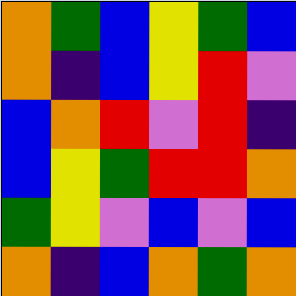[["orange", "green", "blue", "yellow", "green", "blue"], ["orange", "indigo", "blue", "yellow", "red", "violet"], ["blue", "orange", "red", "violet", "red", "indigo"], ["blue", "yellow", "green", "red", "red", "orange"], ["green", "yellow", "violet", "blue", "violet", "blue"], ["orange", "indigo", "blue", "orange", "green", "orange"]]